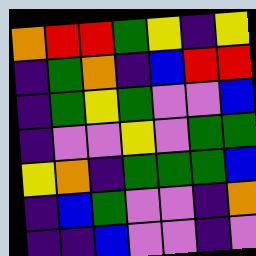[["orange", "red", "red", "green", "yellow", "indigo", "yellow"], ["indigo", "green", "orange", "indigo", "blue", "red", "red"], ["indigo", "green", "yellow", "green", "violet", "violet", "blue"], ["indigo", "violet", "violet", "yellow", "violet", "green", "green"], ["yellow", "orange", "indigo", "green", "green", "green", "blue"], ["indigo", "blue", "green", "violet", "violet", "indigo", "orange"], ["indigo", "indigo", "blue", "violet", "violet", "indigo", "violet"]]